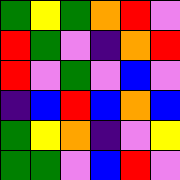[["green", "yellow", "green", "orange", "red", "violet"], ["red", "green", "violet", "indigo", "orange", "red"], ["red", "violet", "green", "violet", "blue", "violet"], ["indigo", "blue", "red", "blue", "orange", "blue"], ["green", "yellow", "orange", "indigo", "violet", "yellow"], ["green", "green", "violet", "blue", "red", "violet"]]